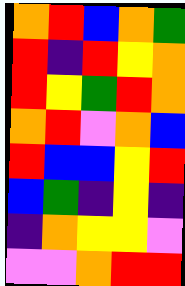[["orange", "red", "blue", "orange", "green"], ["red", "indigo", "red", "yellow", "orange"], ["red", "yellow", "green", "red", "orange"], ["orange", "red", "violet", "orange", "blue"], ["red", "blue", "blue", "yellow", "red"], ["blue", "green", "indigo", "yellow", "indigo"], ["indigo", "orange", "yellow", "yellow", "violet"], ["violet", "violet", "orange", "red", "red"]]